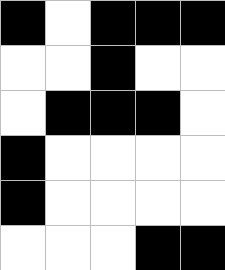[["black", "white", "black", "black", "black"], ["white", "white", "black", "white", "white"], ["white", "black", "black", "black", "white"], ["black", "white", "white", "white", "white"], ["black", "white", "white", "white", "white"], ["white", "white", "white", "black", "black"]]